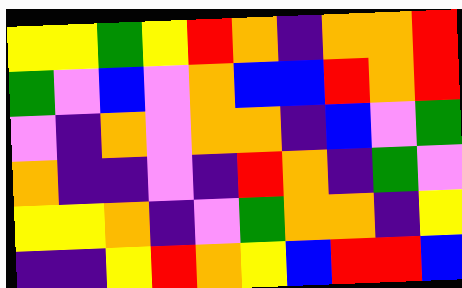[["yellow", "yellow", "green", "yellow", "red", "orange", "indigo", "orange", "orange", "red"], ["green", "violet", "blue", "violet", "orange", "blue", "blue", "red", "orange", "red"], ["violet", "indigo", "orange", "violet", "orange", "orange", "indigo", "blue", "violet", "green"], ["orange", "indigo", "indigo", "violet", "indigo", "red", "orange", "indigo", "green", "violet"], ["yellow", "yellow", "orange", "indigo", "violet", "green", "orange", "orange", "indigo", "yellow"], ["indigo", "indigo", "yellow", "red", "orange", "yellow", "blue", "red", "red", "blue"]]